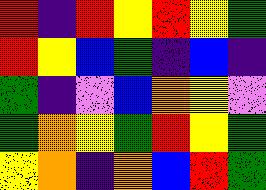[["red", "indigo", "red", "yellow", "red", "yellow", "green"], ["red", "yellow", "blue", "green", "indigo", "blue", "indigo"], ["green", "indigo", "violet", "blue", "orange", "yellow", "violet"], ["green", "orange", "yellow", "green", "red", "yellow", "green"], ["yellow", "orange", "indigo", "orange", "blue", "red", "green"]]